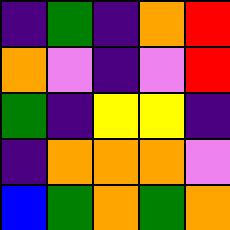[["indigo", "green", "indigo", "orange", "red"], ["orange", "violet", "indigo", "violet", "red"], ["green", "indigo", "yellow", "yellow", "indigo"], ["indigo", "orange", "orange", "orange", "violet"], ["blue", "green", "orange", "green", "orange"]]